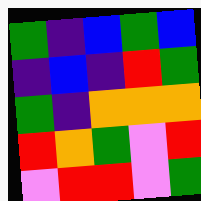[["green", "indigo", "blue", "green", "blue"], ["indigo", "blue", "indigo", "red", "green"], ["green", "indigo", "orange", "orange", "orange"], ["red", "orange", "green", "violet", "red"], ["violet", "red", "red", "violet", "green"]]